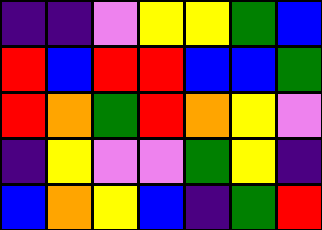[["indigo", "indigo", "violet", "yellow", "yellow", "green", "blue"], ["red", "blue", "red", "red", "blue", "blue", "green"], ["red", "orange", "green", "red", "orange", "yellow", "violet"], ["indigo", "yellow", "violet", "violet", "green", "yellow", "indigo"], ["blue", "orange", "yellow", "blue", "indigo", "green", "red"]]